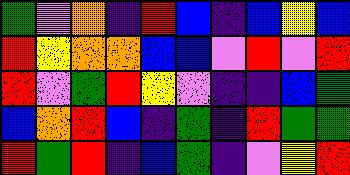[["green", "violet", "orange", "indigo", "red", "blue", "indigo", "blue", "yellow", "blue"], ["red", "yellow", "orange", "orange", "blue", "blue", "violet", "red", "violet", "red"], ["red", "violet", "green", "red", "yellow", "violet", "indigo", "indigo", "blue", "green"], ["blue", "orange", "red", "blue", "indigo", "green", "indigo", "red", "green", "green"], ["red", "green", "red", "indigo", "blue", "green", "indigo", "violet", "yellow", "red"]]